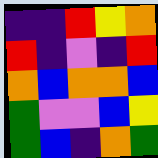[["indigo", "indigo", "red", "yellow", "orange"], ["red", "indigo", "violet", "indigo", "red"], ["orange", "blue", "orange", "orange", "blue"], ["green", "violet", "violet", "blue", "yellow"], ["green", "blue", "indigo", "orange", "green"]]